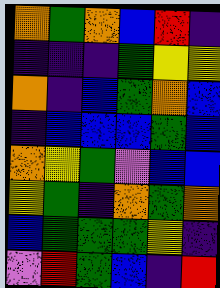[["orange", "green", "orange", "blue", "red", "indigo"], ["indigo", "indigo", "indigo", "green", "yellow", "yellow"], ["orange", "indigo", "blue", "green", "orange", "blue"], ["indigo", "blue", "blue", "blue", "green", "blue"], ["orange", "yellow", "green", "violet", "blue", "blue"], ["yellow", "green", "indigo", "orange", "green", "orange"], ["blue", "green", "green", "green", "yellow", "indigo"], ["violet", "red", "green", "blue", "indigo", "red"]]